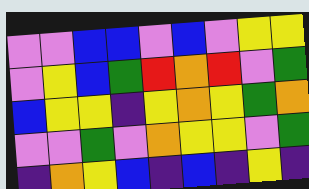[["violet", "violet", "blue", "blue", "violet", "blue", "violet", "yellow", "yellow"], ["violet", "yellow", "blue", "green", "red", "orange", "red", "violet", "green"], ["blue", "yellow", "yellow", "indigo", "yellow", "orange", "yellow", "green", "orange"], ["violet", "violet", "green", "violet", "orange", "yellow", "yellow", "violet", "green"], ["indigo", "orange", "yellow", "blue", "indigo", "blue", "indigo", "yellow", "indigo"]]